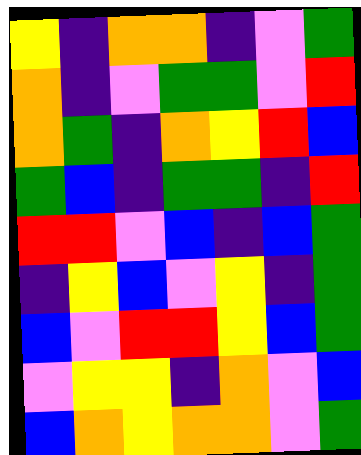[["yellow", "indigo", "orange", "orange", "indigo", "violet", "green"], ["orange", "indigo", "violet", "green", "green", "violet", "red"], ["orange", "green", "indigo", "orange", "yellow", "red", "blue"], ["green", "blue", "indigo", "green", "green", "indigo", "red"], ["red", "red", "violet", "blue", "indigo", "blue", "green"], ["indigo", "yellow", "blue", "violet", "yellow", "indigo", "green"], ["blue", "violet", "red", "red", "yellow", "blue", "green"], ["violet", "yellow", "yellow", "indigo", "orange", "violet", "blue"], ["blue", "orange", "yellow", "orange", "orange", "violet", "green"]]